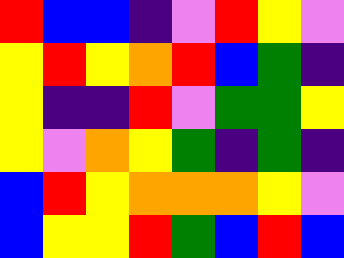[["red", "blue", "blue", "indigo", "violet", "red", "yellow", "violet"], ["yellow", "red", "yellow", "orange", "red", "blue", "green", "indigo"], ["yellow", "indigo", "indigo", "red", "violet", "green", "green", "yellow"], ["yellow", "violet", "orange", "yellow", "green", "indigo", "green", "indigo"], ["blue", "red", "yellow", "orange", "orange", "orange", "yellow", "violet"], ["blue", "yellow", "yellow", "red", "green", "blue", "red", "blue"]]